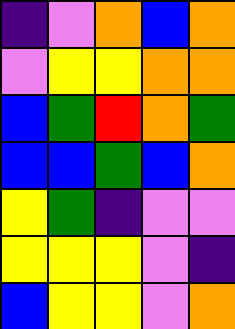[["indigo", "violet", "orange", "blue", "orange"], ["violet", "yellow", "yellow", "orange", "orange"], ["blue", "green", "red", "orange", "green"], ["blue", "blue", "green", "blue", "orange"], ["yellow", "green", "indigo", "violet", "violet"], ["yellow", "yellow", "yellow", "violet", "indigo"], ["blue", "yellow", "yellow", "violet", "orange"]]